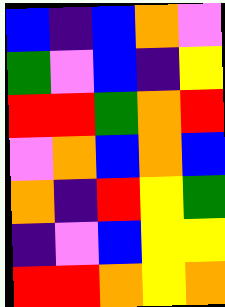[["blue", "indigo", "blue", "orange", "violet"], ["green", "violet", "blue", "indigo", "yellow"], ["red", "red", "green", "orange", "red"], ["violet", "orange", "blue", "orange", "blue"], ["orange", "indigo", "red", "yellow", "green"], ["indigo", "violet", "blue", "yellow", "yellow"], ["red", "red", "orange", "yellow", "orange"]]